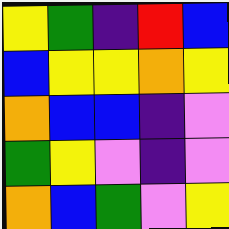[["yellow", "green", "indigo", "red", "blue"], ["blue", "yellow", "yellow", "orange", "yellow"], ["orange", "blue", "blue", "indigo", "violet"], ["green", "yellow", "violet", "indigo", "violet"], ["orange", "blue", "green", "violet", "yellow"]]